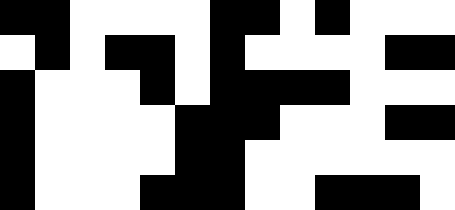[["black", "black", "white", "white", "white", "white", "black", "black", "white", "black", "white", "white", "white"], ["white", "black", "white", "black", "black", "white", "black", "white", "white", "white", "white", "black", "black"], ["black", "white", "white", "white", "black", "white", "black", "black", "black", "black", "white", "white", "white"], ["black", "white", "white", "white", "white", "black", "black", "black", "white", "white", "white", "black", "black"], ["black", "white", "white", "white", "white", "black", "black", "white", "white", "white", "white", "white", "white"], ["black", "white", "white", "white", "black", "black", "black", "white", "white", "black", "black", "black", "white"]]